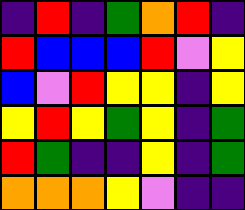[["indigo", "red", "indigo", "green", "orange", "red", "indigo"], ["red", "blue", "blue", "blue", "red", "violet", "yellow"], ["blue", "violet", "red", "yellow", "yellow", "indigo", "yellow"], ["yellow", "red", "yellow", "green", "yellow", "indigo", "green"], ["red", "green", "indigo", "indigo", "yellow", "indigo", "green"], ["orange", "orange", "orange", "yellow", "violet", "indigo", "indigo"]]